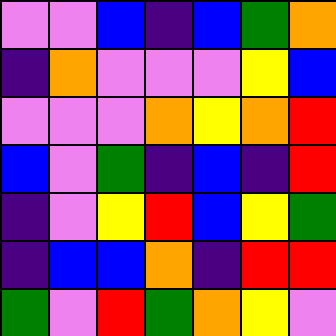[["violet", "violet", "blue", "indigo", "blue", "green", "orange"], ["indigo", "orange", "violet", "violet", "violet", "yellow", "blue"], ["violet", "violet", "violet", "orange", "yellow", "orange", "red"], ["blue", "violet", "green", "indigo", "blue", "indigo", "red"], ["indigo", "violet", "yellow", "red", "blue", "yellow", "green"], ["indigo", "blue", "blue", "orange", "indigo", "red", "red"], ["green", "violet", "red", "green", "orange", "yellow", "violet"]]